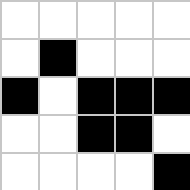[["white", "white", "white", "white", "white"], ["white", "black", "white", "white", "white"], ["black", "white", "black", "black", "black"], ["white", "white", "black", "black", "white"], ["white", "white", "white", "white", "black"]]